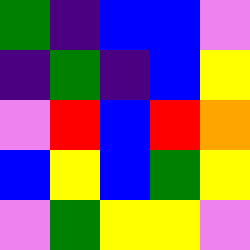[["green", "indigo", "blue", "blue", "violet"], ["indigo", "green", "indigo", "blue", "yellow"], ["violet", "red", "blue", "red", "orange"], ["blue", "yellow", "blue", "green", "yellow"], ["violet", "green", "yellow", "yellow", "violet"]]